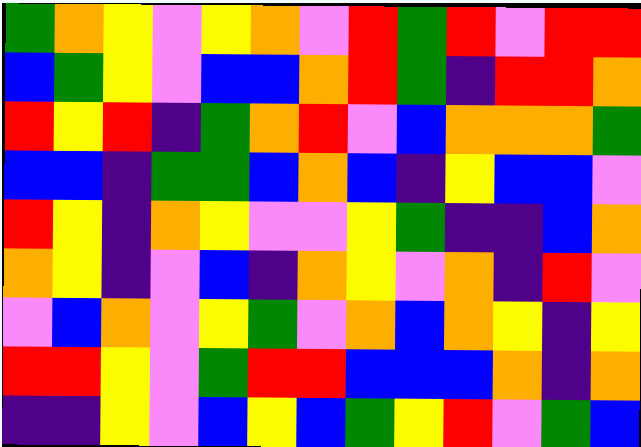[["green", "orange", "yellow", "violet", "yellow", "orange", "violet", "red", "green", "red", "violet", "red", "red"], ["blue", "green", "yellow", "violet", "blue", "blue", "orange", "red", "green", "indigo", "red", "red", "orange"], ["red", "yellow", "red", "indigo", "green", "orange", "red", "violet", "blue", "orange", "orange", "orange", "green"], ["blue", "blue", "indigo", "green", "green", "blue", "orange", "blue", "indigo", "yellow", "blue", "blue", "violet"], ["red", "yellow", "indigo", "orange", "yellow", "violet", "violet", "yellow", "green", "indigo", "indigo", "blue", "orange"], ["orange", "yellow", "indigo", "violet", "blue", "indigo", "orange", "yellow", "violet", "orange", "indigo", "red", "violet"], ["violet", "blue", "orange", "violet", "yellow", "green", "violet", "orange", "blue", "orange", "yellow", "indigo", "yellow"], ["red", "red", "yellow", "violet", "green", "red", "red", "blue", "blue", "blue", "orange", "indigo", "orange"], ["indigo", "indigo", "yellow", "violet", "blue", "yellow", "blue", "green", "yellow", "red", "violet", "green", "blue"]]